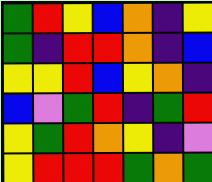[["green", "red", "yellow", "blue", "orange", "indigo", "yellow"], ["green", "indigo", "red", "red", "orange", "indigo", "blue"], ["yellow", "yellow", "red", "blue", "yellow", "orange", "indigo"], ["blue", "violet", "green", "red", "indigo", "green", "red"], ["yellow", "green", "red", "orange", "yellow", "indigo", "violet"], ["yellow", "red", "red", "red", "green", "orange", "green"]]